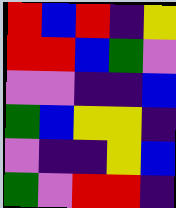[["red", "blue", "red", "indigo", "yellow"], ["red", "red", "blue", "green", "violet"], ["violet", "violet", "indigo", "indigo", "blue"], ["green", "blue", "yellow", "yellow", "indigo"], ["violet", "indigo", "indigo", "yellow", "blue"], ["green", "violet", "red", "red", "indigo"]]